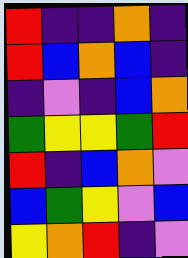[["red", "indigo", "indigo", "orange", "indigo"], ["red", "blue", "orange", "blue", "indigo"], ["indigo", "violet", "indigo", "blue", "orange"], ["green", "yellow", "yellow", "green", "red"], ["red", "indigo", "blue", "orange", "violet"], ["blue", "green", "yellow", "violet", "blue"], ["yellow", "orange", "red", "indigo", "violet"]]